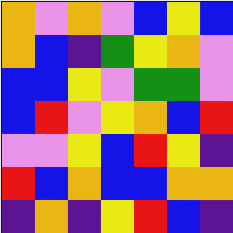[["orange", "violet", "orange", "violet", "blue", "yellow", "blue"], ["orange", "blue", "indigo", "green", "yellow", "orange", "violet"], ["blue", "blue", "yellow", "violet", "green", "green", "violet"], ["blue", "red", "violet", "yellow", "orange", "blue", "red"], ["violet", "violet", "yellow", "blue", "red", "yellow", "indigo"], ["red", "blue", "orange", "blue", "blue", "orange", "orange"], ["indigo", "orange", "indigo", "yellow", "red", "blue", "indigo"]]